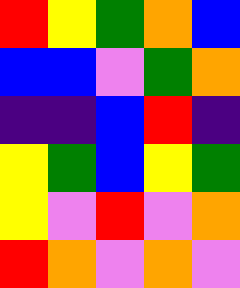[["red", "yellow", "green", "orange", "blue"], ["blue", "blue", "violet", "green", "orange"], ["indigo", "indigo", "blue", "red", "indigo"], ["yellow", "green", "blue", "yellow", "green"], ["yellow", "violet", "red", "violet", "orange"], ["red", "orange", "violet", "orange", "violet"]]